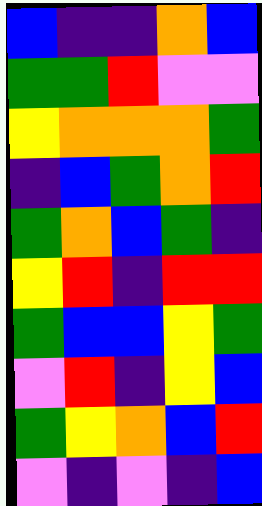[["blue", "indigo", "indigo", "orange", "blue"], ["green", "green", "red", "violet", "violet"], ["yellow", "orange", "orange", "orange", "green"], ["indigo", "blue", "green", "orange", "red"], ["green", "orange", "blue", "green", "indigo"], ["yellow", "red", "indigo", "red", "red"], ["green", "blue", "blue", "yellow", "green"], ["violet", "red", "indigo", "yellow", "blue"], ["green", "yellow", "orange", "blue", "red"], ["violet", "indigo", "violet", "indigo", "blue"]]